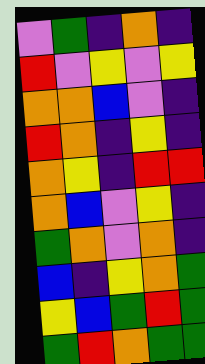[["violet", "green", "indigo", "orange", "indigo"], ["red", "violet", "yellow", "violet", "yellow"], ["orange", "orange", "blue", "violet", "indigo"], ["red", "orange", "indigo", "yellow", "indigo"], ["orange", "yellow", "indigo", "red", "red"], ["orange", "blue", "violet", "yellow", "indigo"], ["green", "orange", "violet", "orange", "indigo"], ["blue", "indigo", "yellow", "orange", "green"], ["yellow", "blue", "green", "red", "green"], ["green", "red", "orange", "green", "green"]]